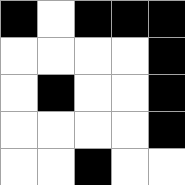[["black", "white", "black", "black", "black"], ["white", "white", "white", "white", "black"], ["white", "black", "white", "white", "black"], ["white", "white", "white", "white", "black"], ["white", "white", "black", "white", "white"]]